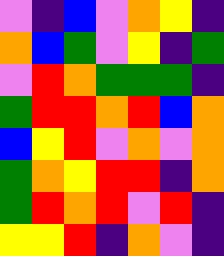[["violet", "indigo", "blue", "violet", "orange", "yellow", "indigo"], ["orange", "blue", "green", "violet", "yellow", "indigo", "green"], ["violet", "red", "orange", "green", "green", "green", "indigo"], ["green", "red", "red", "orange", "red", "blue", "orange"], ["blue", "yellow", "red", "violet", "orange", "violet", "orange"], ["green", "orange", "yellow", "red", "red", "indigo", "orange"], ["green", "red", "orange", "red", "violet", "red", "indigo"], ["yellow", "yellow", "red", "indigo", "orange", "violet", "indigo"]]